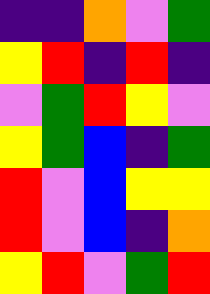[["indigo", "indigo", "orange", "violet", "green"], ["yellow", "red", "indigo", "red", "indigo"], ["violet", "green", "red", "yellow", "violet"], ["yellow", "green", "blue", "indigo", "green"], ["red", "violet", "blue", "yellow", "yellow"], ["red", "violet", "blue", "indigo", "orange"], ["yellow", "red", "violet", "green", "red"]]